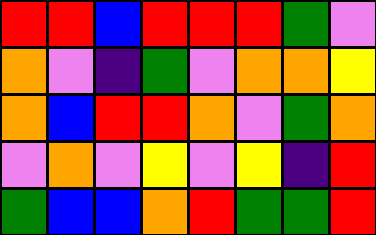[["red", "red", "blue", "red", "red", "red", "green", "violet"], ["orange", "violet", "indigo", "green", "violet", "orange", "orange", "yellow"], ["orange", "blue", "red", "red", "orange", "violet", "green", "orange"], ["violet", "orange", "violet", "yellow", "violet", "yellow", "indigo", "red"], ["green", "blue", "blue", "orange", "red", "green", "green", "red"]]